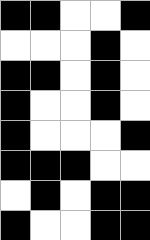[["black", "black", "white", "white", "black"], ["white", "white", "white", "black", "white"], ["black", "black", "white", "black", "white"], ["black", "white", "white", "black", "white"], ["black", "white", "white", "white", "black"], ["black", "black", "black", "white", "white"], ["white", "black", "white", "black", "black"], ["black", "white", "white", "black", "black"]]